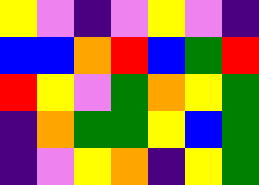[["yellow", "violet", "indigo", "violet", "yellow", "violet", "indigo"], ["blue", "blue", "orange", "red", "blue", "green", "red"], ["red", "yellow", "violet", "green", "orange", "yellow", "green"], ["indigo", "orange", "green", "green", "yellow", "blue", "green"], ["indigo", "violet", "yellow", "orange", "indigo", "yellow", "green"]]